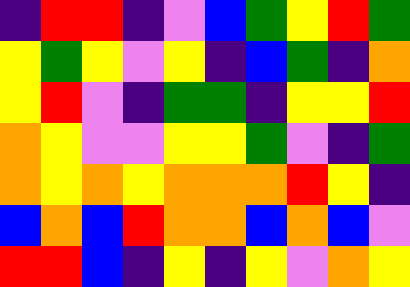[["indigo", "red", "red", "indigo", "violet", "blue", "green", "yellow", "red", "green"], ["yellow", "green", "yellow", "violet", "yellow", "indigo", "blue", "green", "indigo", "orange"], ["yellow", "red", "violet", "indigo", "green", "green", "indigo", "yellow", "yellow", "red"], ["orange", "yellow", "violet", "violet", "yellow", "yellow", "green", "violet", "indigo", "green"], ["orange", "yellow", "orange", "yellow", "orange", "orange", "orange", "red", "yellow", "indigo"], ["blue", "orange", "blue", "red", "orange", "orange", "blue", "orange", "blue", "violet"], ["red", "red", "blue", "indigo", "yellow", "indigo", "yellow", "violet", "orange", "yellow"]]